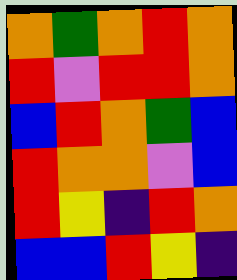[["orange", "green", "orange", "red", "orange"], ["red", "violet", "red", "red", "orange"], ["blue", "red", "orange", "green", "blue"], ["red", "orange", "orange", "violet", "blue"], ["red", "yellow", "indigo", "red", "orange"], ["blue", "blue", "red", "yellow", "indigo"]]